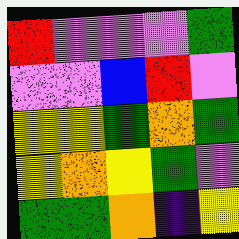[["red", "violet", "violet", "violet", "green"], ["violet", "violet", "blue", "red", "violet"], ["yellow", "yellow", "green", "orange", "green"], ["yellow", "orange", "yellow", "green", "violet"], ["green", "green", "orange", "indigo", "yellow"]]